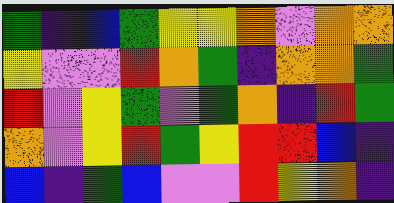[["green", "indigo", "blue", "green", "yellow", "yellow", "orange", "violet", "orange", "orange"], ["yellow", "violet", "violet", "red", "orange", "green", "indigo", "orange", "orange", "green"], ["red", "violet", "yellow", "green", "violet", "green", "orange", "indigo", "red", "green"], ["orange", "violet", "yellow", "red", "green", "yellow", "red", "red", "blue", "indigo"], ["blue", "indigo", "green", "blue", "violet", "violet", "red", "yellow", "orange", "indigo"]]